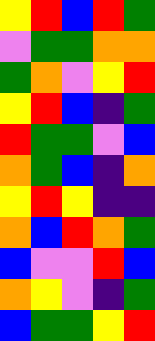[["yellow", "red", "blue", "red", "green"], ["violet", "green", "green", "orange", "orange"], ["green", "orange", "violet", "yellow", "red"], ["yellow", "red", "blue", "indigo", "green"], ["red", "green", "green", "violet", "blue"], ["orange", "green", "blue", "indigo", "orange"], ["yellow", "red", "yellow", "indigo", "indigo"], ["orange", "blue", "red", "orange", "green"], ["blue", "violet", "violet", "red", "blue"], ["orange", "yellow", "violet", "indigo", "green"], ["blue", "green", "green", "yellow", "red"]]